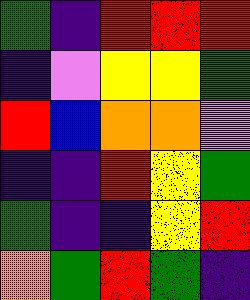[["green", "indigo", "red", "red", "red"], ["indigo", "violet", "yellow", "yellow", "green"], ["red", "blue", "orange", "orange", "violet"], ["indigo", "indigo", "red", "yellow", "green"], ["green", "indigo", "indigo", "yellow", "red"], ["orange", "green", "red", "green", "indigo"]]